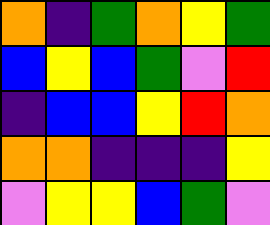[["orange", "indigo", "green", "orange", "yellow", "green"], ["blue", "yellow", "blue", "green", "violet", "red"], ["indigo", "blue", "blue", "yellow", "red", "orange"], ["orange", "orange", "indigo", "indigo", "indigo", "yellow"], ["violet", "yellow", "yellow", "blue", "green", "violet"]]